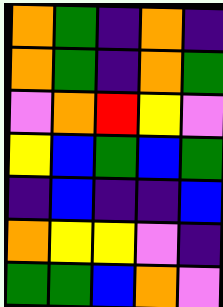[["orange", "green", "indigo", "orange", "indigo"], ["orange", "green", "indigo", "orange", "green"], ["violet", "orange", "red", "yellow", "violet"], ["yellow", "blue", "green", "blue", "green"], ["indigo", "blue", "indigo", "indigo", "blue"], ["orange", "yellow", "yellow", "violet", "indigo"], ["green", "green", "blue", "orange", "violet"]]